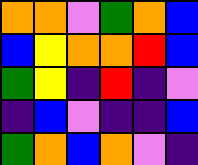[["orange", "orange", "violet", "green", "orange", "blue"], ["blue", "yellow", "orange", "orange", "red", "blue"], ["green", "yellow", "indigo", "red", "indigo", "violet"], ["indigo", "blue", "violet", "indigo", "indigo", "blue"], ["green", "orange", "blue", "orange", "violet", "indigo"]]